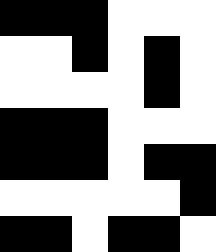[["black", "black", "black", "white", "white", "white"], ["white", "white", "black", "white", "black", "white"], ["white", "white", "white", "white", "black", "white"], ["black", "black", "black", "white", "white", "white"], ["black", "black", "black", "white", "black", "black"], ["white", "white", "white", "white", "white", "black"], ["black", "black", "white", "black", "black", "white"]]